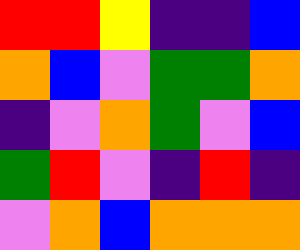[["red", "red", "yellow", "indigo", "indigo", "blue"], ["orange", "blue", "violet", "green", "green", "orange"], ["indigo", "violet", "orange", "green", "violet", "blue"], ["green", "red", "violet", "indigo", "red", "indigo"], ["violet", "orange", "blue", "orange", "orange", "orange"]]